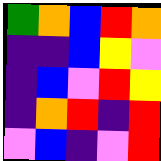[["green", "orange", "blue", "red", "orange"], ["indigo", "indigo", "blue", "yellow", "violet"], ["indigo", "blue", "violet", "red", "yellow"], ["indigo", "orange", "red", "indigo", "red"], ["violet", "blue", "indigo", "violet", "red"]]